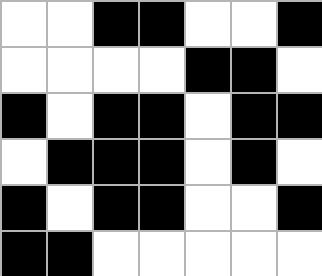[["white", "white", "black", "black", "white", "white", "black"], ["white", "white", "white", "white", "black", "black", "white"], ["black", "white", "black", "black", "white", "black", "black"], ["white", "black", "black", "black", "white", "black", "white"], ["black", "white", "black", "black", "white", "white", "black"], ["black", "black", "white", "white", "white", "white", "white"]]